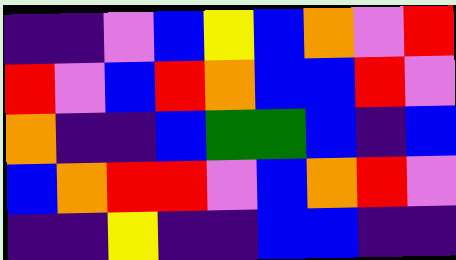[["indigo", "indigo", "violet", "blue", "yellow", "blue", "orange", "violet", "red"], ["red", "violet", "blue", "red", "orange", "blue", "blue", "red", "violet"], ["orange", "indigo", "indigo", "blue", "green", "green", "blue", "indigo", "blue"], ["blue", "orange", "red", "red", "violet", "blue", "orange", "red", "violet"], ["indigo", "indigo", "yellow", "indigo", "indigo", "blue", "blue", "indigo", "indigo"]]